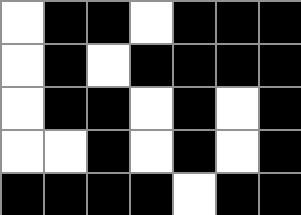[["white", "black", "black", "white", "black", "black", "black"], ["white", "black", "white", "black", "black", "black", "black"], ["white", "black", "black", "white", "black", "white", "black"], ["white", "white", "black", "white", "black", "white", "black"], ["black", "black", "black", "black", "white", "black", "black"]]